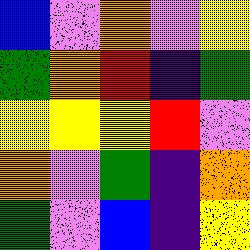[["blue", "violet", "orange", "violet", "yellow"], ["green", "orange", "red", "indigo", "green"], ["yellow", "yellow", "yellow", "red", "violet"], ["orange", "violet", "green", "indigo", "orange"], ["green", "violet", "blue", "indigo", "yellow"]]